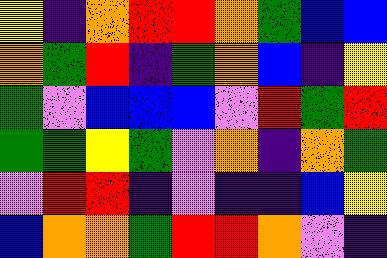[["yellow", "indigo", "orange", "red", "red", "orange", "green", "blue", "blue"], ["orange", "green", "red", "indigo", "green", "orange", "blue", "indigo", "yellow"], ["green", "violet", "blue", "blue", "blue", "violet", "red", "green", "red"], ["green", "green", "yellow", "green", "violet", "orange", "indigo", "orange", "green"], ["violet", "red", "red", "indigo", "violet", "indigo", "indigo", "blue", "yellow"], ["blue", "orange", "orange", "green", "red", "red", "orange", "violet", "indigo"]]